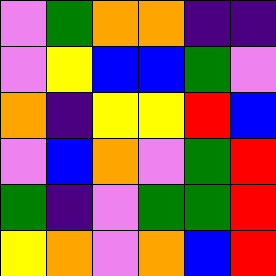[["violet", "green", "orange", "orange", "indigo", "indigo"], ["violet", "yellow", "blue", "blue", "green", "violet"], ["orange", "indigo", "yellow", "yellow", "red", "blue"], ["violet", "blue", "orange", "violet", "green", "red"], ["green", "indigo", "violet", "green", "green", "red"], ["yellow", "orange", "violet", "orange", "blue", "red"]]